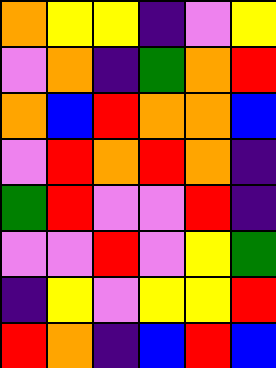[["orange", "yellow", "yellow", "indigo", "violet", "yellow"], ["violet", "orange", "indigo", "green", "orange", "red"], ["orange", "blue", "red", "orange", "orange", "blue"], ["violet", "red", "orange", "red", "orange", "indigo"], ["green", "red", "violet", "violet", "red", "indigo"], ["violet", "violet", "red", "violet", "yellow", "green"], ["indigo", "yellow", "violet", "yellow", "yellow", "red"], ["red", "orange", "indigo", "blue", "red", "blue"]]